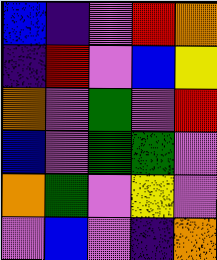[["blue", "indigo", "violet", "red", "orange"], ["indigo", "red", "violet", "blue", "yellow"], ["orange", "violet", "green", "violet", "red"], ["blue", "violet", "green", "green", "violet"], ["orange", "green", "violet", "yellow", "violet"], ["violet", "blue", "violet", "indigo", "orange"]]